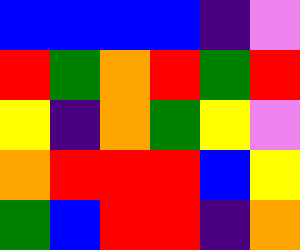[["blue", "blue", "blue", "blue", "indigo", "violet"], ["red", "green", "orange", "red", "green", "red"], ["yellow", "indigo", "orange", "green", "yellow", "violet"], ["orange", "red", "red", "red", "blue", "yellow"], ["green", "blue", "red", "red", "indigo", "orange"]]